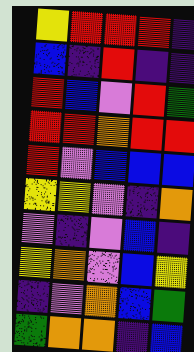[["yellow", "red", "red", "red", "indigo"], ["blue", "indigo", "red", "indigo", "indigo"], ["red", "blue", "violet", "red", "green"], ["red", "red", "orange", "red", "red"], ["red", "violet", "blue", "blue", "blue"], ["yellow", "yellow", "violet", "indigo", "orange"], ["violet", "indigo", "violet", "blue", "indigo"], ["yellow", "orange", "violet", "blue", "yellow"], ["indigo", "violet", "orange", "blue", "green"], ["green", "orange", "orange", "indigo", "blue"]]